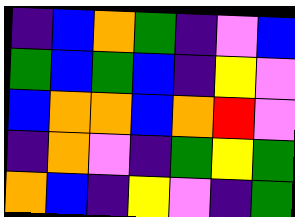[["indigo", "blue", "orange", "green", "indigo", "violet", "blue"], ["green", "blue", "green", "blue", "indigo", "yellow", "violet"], ["blue", "orange", "orange", "blue", "orange", "red", "violet"], ["indigo", "orange", "violet", "indigo", "green", "yellow", "green"], ["orange", "blue", "indigo", "yellow", "violet", "indigo", "green"]]